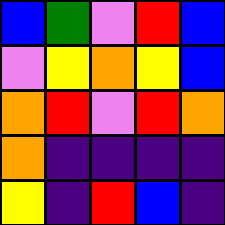[["blue", "green", "violet", "red", "blue"], ["violet", "yellow", "orange", "yellow", "blue"], ["orange", "red", "violet", "red", "orange"], ["orange", "indigo", "indigo", "indigo", "indigo"], ["yellow", "indigo", "red", "blue", "indigo"]]